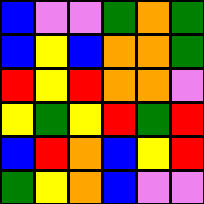[["blue", "violet", "violet", "green", "orange", "green"], ["blue", "yellow", "blue", "orange", "orange", "green"], ["red", "yellow", "red", "orange", "orange", "violet"], ["yellow", "green", "yellow", "red", "green", "red"], ["blue", "red", "orange", "blue", "yellow", "red"], ["green", "yellow", "orange", "blue", "violet", "violet"]]